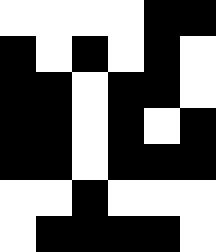[["white", "white", "white", "white", "black", "black"], ["black", "white", "black", "white", "black", "white"], ["black", "black", "white", "black", "black", "white"], ["black", "black", "white", "black", "white", "black"], ["black", "black", "white", "black", "black", "black"], ["white", "white", "black", "white", "white", "white"], ["white", "black", "black", "black", "black", "white"]]